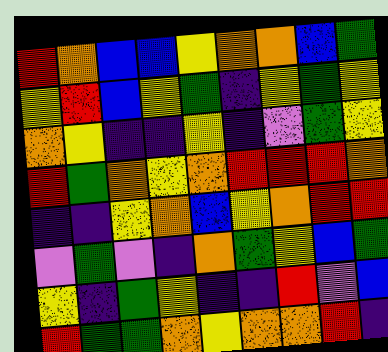[["red", "orange", "blue", "blue", "yellow", "orange", "orange", "blue", "green"], ["yellow", "red", "blue", "yellow", "green", "indigo", "yellow", "green", "yellow"], ["orange", "yellow", "indigo", "indigo", "yellow", "indigo", "violet", "green", "yellow"], ["red", "green", "orange", "yellow", "orange", "red", "red", "red", "orange"], ["indigo", "indigo", "yellow", "orange", "blue", "yellow", "orange", "red", "red"], ["violet", "green", "violet", "indigo", "orange", "green", "yellow", "blue", "green"], ["yellow", "indigo", "green", "yellow", "indigo", "indigo", "red", "violet", "blue"], ["red", "green", "green", "orange", "yellow", "orange", "orange", "red", "indigo"]]